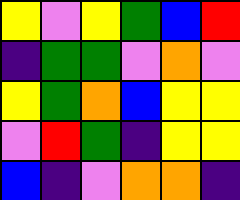[["yellow", "violet", "yellow", "green", "blue", "red"], ["indigo", "green", "green", "violet", "orange", "violet"], ["yellow", "green", "orange", "blue", "yellow", "yellow"], ["violet", "red", "green", "indigo", "yellow", "yellow"], ["blue", "indigo", "violet", "orange", "orange", "indigo"]]